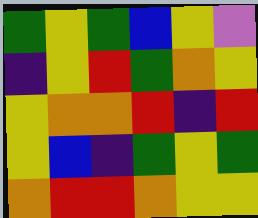[["green", "yellow", "green", "blue", "yellow", "violet"], ["indigo", "yellow", "red", "green", "orange", "yellow"], ["yellow", "orange", "orange", "red", "indigo", "red"], ["yellow", "blue", "indigo", "green", "yellow", "green"], ["orange", "red", "red", "orange", "yellow", "yellow"]]